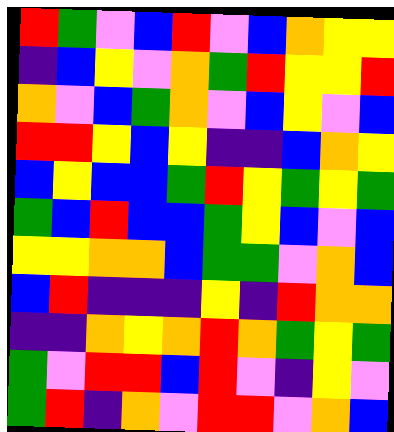[["red", "green", "violet", "blue", "red", "violet", "blue", "orange", "yellow", "yellow"], ["indigo", "blue", "yellow", "violet", "orange", "green", "red", "yellow", "yellow", "red"], ["orange", "violet", "blue", "green", "orange", "violet", "blue", "yellow", "violet", "blue"], ["red", "red", "yellow", "blue", "yellow", "indigo", "indigo", "blue", "orange", "yellow"], ["blue", "yellow", "blue", "blue", "green", "red", "yellow", "green", "yellow", "green"], ["green", "blue", "red", "blue", "blue", "green", "yellow", "blue", "violet", "blue"], ["yellow", "yellow", "orange", "orange", "blue", "green", "green", "violet", "orange", "blue"], ["blue", "red", "indigo", "indigo", "indigo", "yellow", "indigo", "red", "orange", "orange"], ["indigo", "indigo", "orange", "yellow", "orange", "red", "orange", "green", "yellow", "green"], ["green", "violet", "red", "red", "blue", "red", "violet", "indigo", "yellow", "violet"], ["green", "red", "indigo", "orange", "violet", "red", "red", "violet", "orange", "blue"]]